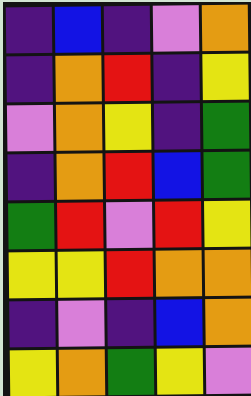[["indigo", "blue", "indigo", "violet", "orange"], ["indigo", "orange", "red", "indigo", "yellow"], ["violet", "orange", "yellow", "indigo", "green"], ["indigo", "orange", "red", "blue", "green"], ["green", "red", "violet", "red", "yellow"], ["yellow", "yellow", "red", "orange", "orange"], ["indigo", "violet", "indigo", "blue", "orange"], ["yellow", "orange", "green", "yellow", "violet"]]